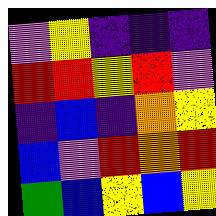[["violet", "yellow", "indigo", "indigo", "indigo"], ["red", "red", "yellow", "red", "violet"], ["indigo", "blue", "indigo", "orange", "yellow"], ["blue", "violet", "red", "orange", "red"], ["green", "blue", "yellow", "blue", "yellow"]]